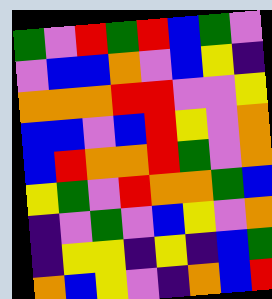[["green", "violet", "red", "green", "red", "blue", "green", "violet"], ["violet", "blue", "blue", "orange", "violet", "blue", "yellow", "indigo"], ["orange", "orange", "orange", "red", "red", "violet", "violet", "yellow"], ["blue", "blue", "violet", "blue", "red", "yellow", "violet", "orange"], ["blue", "red", "orange", "orange", "red", "green", "violet", "orange"], ["yellow", "green", "violet", "red", "orange", "orange", "green", "blue"], ["indigo", "violet", "green", "violet", "blue", "yellow", "violet", "orange"], ["indigo", "yellow", "yellow", "indigo", "yellow", "indigo", "blue", "green"], ["orange", "blue", "yellow", "violet", "indigo", "orange", "blue", "red"]]